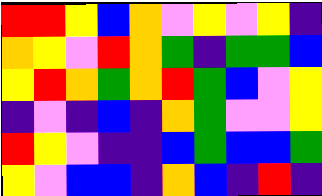[["red", "red", "yellow", "blue", "orange", "violet", "yellow", "violet", "yellow", "indigo"], ["orange", "yellow", "violet", "red", "orange", "green", "indigo", "green", "green", "blue"], ["yellow", "red", "orange", "green", "orange", "red", "green", "blue", "violet", "yellow"], ["indigo", "violet", "indigo", "blue", "indigo", "orange", "green", "violet", "violet", "yellow"], ["red", "yellow", "violet", "indigo", "indigo", "blue", "green", "blue", "blue", "green"], ["yellow", "violet", "blue", "blue", "indigo", "orange", "blue", "indigo", "red", "indigo"]]